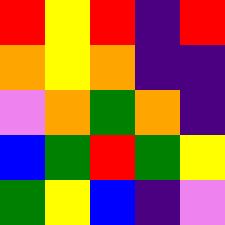[["red", "yellow", "red", "indigo", "red"], ["orange", "yellow", "orange", "indigo", "indigo"], ["violet", "orange", "green", "orange", "indigo"], ["blue", "green", "red", "green", "yellow"], ["green", "yellow", "blue", "indigo", "violet"]]